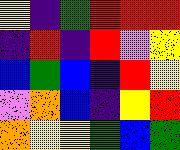[["yellow", "indigo", "green", "red", "red", "red"], ["indigo", "red", "indigo", "red", "violet", "yellow"], ["blue", "green", "blue", "indigo", "red", "yellow"], ["violet", "orange", "blue", "indigo", "yellow", "red"], ["orange", "yellow", "yellow", "green", "blue", "green"]]